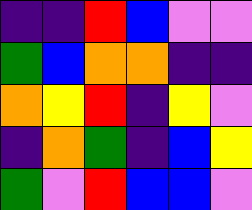[["indigo", "indigo", "red", "blue", "violet", "violet"], ["green", "blue", "orange", "orange", "indigo", "indigo"], ["orange", "yellow", "red", "indigo", "yellow", "violet"], ["indigo", "orange", "green", "indigo", "blue", "yellow"], ["green", "violet", "red", "blue", "blue", "violet"]]